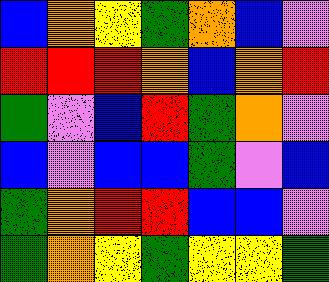[["blue", "orange", "yellow", "green", "orange", "blue", "violet"], ["red", "red", "red", "orange", "blue", "orange", "red"], ["green", "violet", "blue", "red", "green", "orange", "violet"], ["blue", "violet", "blue", "blue", "green", "violet", "blue"], ["green", "orange", "red", "red", "blue", "blue", "violet"], ["green", "orange", "yellow", "green", "yellow", "yellow", "green"]]